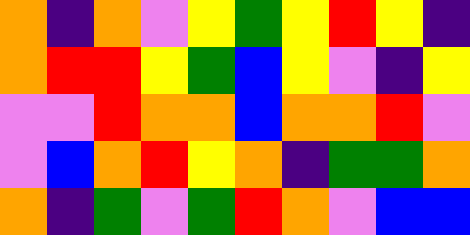[["orange", "indigo", "orange", "violet", "yellow", "green", "yellow", "red", "yellow", "indigo"], ["orange", "red", "red", "yellow", "green", "blue", "yellow", "violet", "indigo", "yellow"], ["violet", "violet", "red", "orange", "orange", "blue", "orange", "orange", "red", "violet"], ["violet", "blue", "orange", "red", "yellow", "orange", "indigo", "green", "green", "orange"], ["orange", "indigo", "green", "violet", "green", "red", "orange", "violet", "blue", "blue"]]